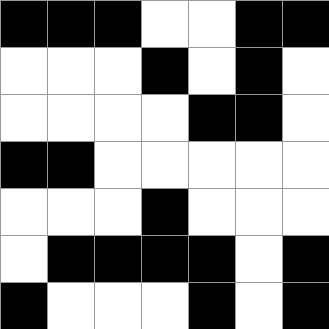[["black", "black", "black", "white", "white", "black", "black"], ["white", "white", "white", "black", "white", "black", "white"], ["white", "white", "white", "white", "black", "black", "white"], ["black", "black", "white", "white", "white", "white", "white"], ["white", "white", "white", "black", "white", "white", "white"], ["white", "black", "black", "black", "black", "white", "black"], ["black", "white", "white", "white", "black", "white", "black"]]